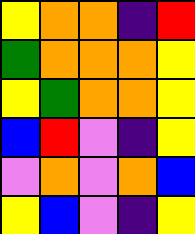[["yellow", "orange", "orange", "indigo", "red"], ["green", "orange", "orange", "orange", "yellow"], ["yellow", "green", "orange", "orange", "yellow"], ["blue", "red", "violet", "indigo", "yellow"], ["violet", "orange", "violet", "orange", "blue"], ["yellow", "blue", "violet", "indigo", "yellow"]]